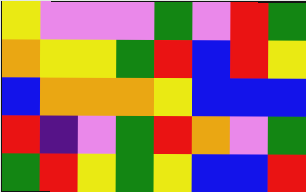[["yellow", "violet", "violet", "violet", "green", "violet", "red", "green"], ["orange", "yellow", "yellow", "green", "red", "blue", "red", "yellow"], ["blue", "orange", "orange", "orange", "yellow", "blue", "blue", "blue"], ["red", "indigo", "violet", "green", "red", "orange", "violet", "green"], ["green", "red", "yellow", "green", "yellow", "blue", "blue", "red"]]